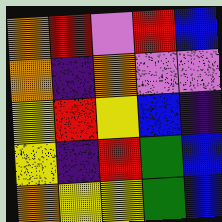[["orange", "red", "violet", "red", "blue"], ["orange", "indigo", "orange", "violet", "violet"], ["yellow", "red", "yellow", "blue", "indigo"], ["yellow", "indigo", "red", "green", "blue"], ["orange", "yellow", "yellow", "green", "blue"]]